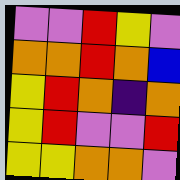[["violet", "violet", "red", "yellow", "violet"], ["orange", "orange", "red", "orange", "blue"], ["yellow", "red", "orange", "indigo", "orange"], ["yellow", "red", "violet", "violet", "red"], ["yellow", "yellow", "orange", "orange", "violet"]]